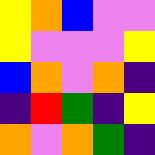[["yellow", "orange", "blue", "violet", "violet"], ["yellow", "violet", "violet", "violet", "yellow"], ["blue", "orange", "violet", "orange", "indigo"], ["indigo", "red", "green", "indigo", "yellow"], ["orange", "violet", "orange", "green", "indigo"]]